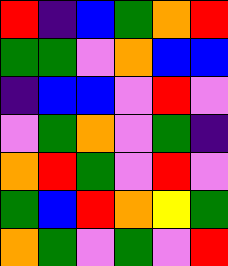[["red", "indigo", "blue", "green", "orange", "red"], ["green", "green", "violet", "orange", "blue", "blue"], ["indigo", "blue", "blue", "violet", "red", "violet"], ["violet", "green", "orange", "violet", "green", "indigo"], ["orange", "red", "green", "violet", "red", "violet"], ["green", "blue", "red", "orange", "yellow", "green"], ["orange", "green", "violet", "green", "violet", "red"]]